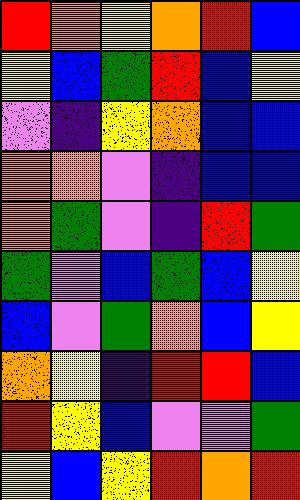[["red", "orange", "yellow", "orange", "red", "blue"], ["yellow", "blue", "green", "red", "blue", "yellow"], ["violet", "indigo", "yellow", "orange", "blue", "blue"], ["orange", "orange", "violet", "indigo", "blue", "blue"], ["orange", "green", "violet", "indigo", "red", "green"], ["green", "violet", "blue", "green", "blue", "yellow"], ["blue", "violet", "green", "orange", "blue", "yellow"], ["orange", "yellow", "indigo", "red", "red", "blue"], ["red", "yellow", "blue", "violet", "violet", "green"], ["yellow", "blue", "yellow", "red", "orange", "red"]]